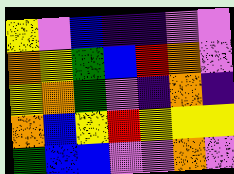[["yellow", "violet", "blue", "indigo", "indigo", "violet", "violet"], ["orange", "yellow", "green", "blue", "red", "orange", "violet"], ["yellow", "orange", "green", "violet", "indigo", "orange", "indigo"], ["orange", "blue", "yellow", "red", "yellow", "yellow", "yellow"], ["green", "blue", "blue", "violet", "violet", "orange", "violet"]]